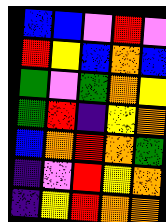[["blue", "blue", "violet", "red", "violet"], ["red", "yellow", "blue", "orange", "blue"], ["green", "violet", "green", "orange", "yellow"], ["green", "red", "indigo", "yellow", "orange"], ["blue", "orange", "red", "orange", "green"], ["indigo", "violet", "red", "yellow", "orange"], ["indigo", "yellow", "red", "orange", "orange"]]